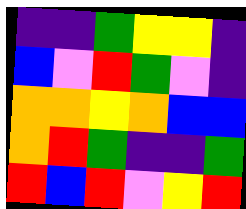[["indigo", "indigo", "green", "yellow", "yellow", "indigo"], ["blue", "violet", "red", "green", "violet", "indigo"], ["orange", "orange", "yellow", "orange", "blue", "blue"], ["orange", "red", "green", "indigo", "indigo", "green"], ["red", "blue", "red", "violet", "yellow", "red"]]